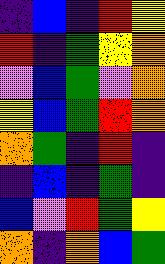[["indigo", "blue", "indigo", "red", "yellow"], ["red", "indigo", "green", "yellow", "orange"], ["violet", "blue", "green", "violet", "orange"], ["yellow", "blue", "green", "red", "orange"], ["orange", "green", "indigo", "red", "indigo"], ["indigo", "blue", "indigo", "green", "indigo"], ["blue", "violet", "red", "green", "yellow"], ["orange", "indigo", "orange", "blue", "green"]]